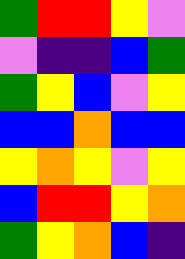[["green", "red", "red", "yellow", "violet"], ["violet", "indigo", "indigo", "blue", "green"], ["green", "yellow", "blue", "violet", "yellow"], ["blue", "blue", "orange", "blue", "blue"], ["yellow", "orange", "yellow", "violet", "yellow"], ["blue", "red", "red", "yellow", "orange"], ["green", "yellow", "orange", "blue", "indigo"]]